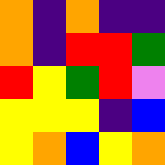[["orange", "indigo", "orange", "indigo", "indigo"], ["orange", "indigo", "red", "red", "green"], ["red", "yellow", "green", "red", "violet"], ["yellow", "yellow", "yellow", "indigo", "blue"], ["yellow", "orange", "blue", "yellow", "orange"]]